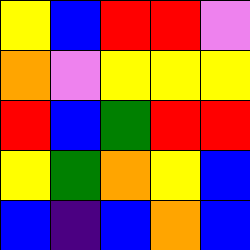[["yellow", "blue", "red", "red", "violet"], ["orange", "violet", "yellow", "yellow", "yellow"], ["red", "blue", "green", "red", "red"], ["yellow", "green", "orange", "yellow", "blue"], ["blue", "indigo", "blue", "orange", "blue"]]